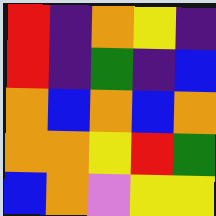[["red", "indigo", "orange", "yellow", "indigo"], ["red", "indigo", "green", "indigo", "blue"], ["orange", "blue", "orange", "blue", "orange"], ["orange", "orange", "yellow", "red", "green"], ["blue", "orange", "violet", "yellow", "yellow"]]